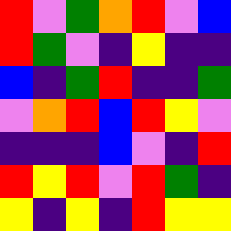[["red", "violet", "green", "orange", "red", "violet", "blue"], ["red", "green", "violet", "indigo", "yellow", "indigo", "indigo"], ["blue", "indigo", "green", "red", "indigo", "indigo", "green"], ["violet", "orange", "red", "blue", "red", "yellow", "violet"], ["indigo", "indigo", "indigo", "blue", "violet", "indigo", "red"], ["red", "yellow", "red", "violet", "red", "green", "indigo"], ["yellow", "indigo", "yellow", "indigo", "red", "yellow", "yellow"]]